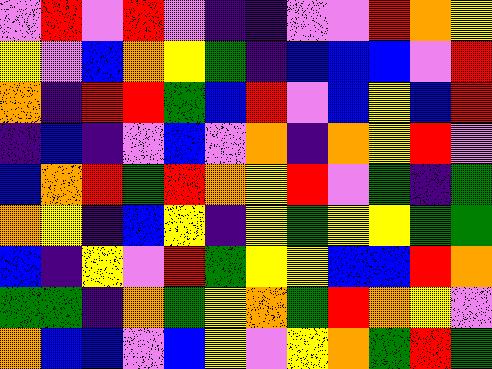[["violet", "red", "violet", "red", "violet", "indigo", "indigo", "violet", "violet", "red", "orange", "yellow"], ["yellow", "violet", "blue", "orange", "yellow", "green", "indigo", "blue", "blue", "blue", "violet", "red"], ["orange", "indigo", "red", "red", "green", "blue", "red", "violet", "blue", "yellow", "blue", "red"], ["indigo", "blue", "indigo", "violet", "blue", "violet", "orange", "indigo", "orange", "yellow", "red", "violet"], ["blue", "orange", "red", "green", "red", "orange", "yellow", "red", "violet", "green", "indigo", "green"], ["orange", "yellow", "indigo", "blue", "yellow", "indigo", "yellow", "green", "yellow", "yellow", "green", "green"], ["blue", "indigo", "yellow", "violet", "red", "green", "yellow", "yellow", "blue", "blue", "red", "orange"], ["green", "green", "indigo", "orange", "green", "yellow", "orange", "green", "red", "orange", "yellow", "violet"], ["orange", "blue", "blue", "violet", "blue", "yellow", "violet", "yellow", "orange", "green", "red", "green"]]